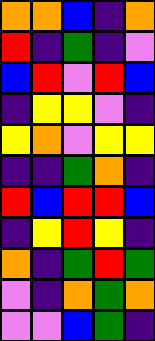[["orange", "orange", "blue", "indigo", "orange"], ["red", "indigo", "green", "indigo", "violet"], ["blue", "red", "violet", "red", "blue"], ["indigo", "yellow", "yellow", "violet", "indigo"], ["yellow", "orange", "violet", "yellow", "yellow"], ["indigo", "indigo", "green", "orange", "indigo"], ["red", "blue", "red", "red", "blue"], ["indigo", "yellow", "red", "yellow", "indigo"], ["orange", "indigo", "green", "red", "green"], ["violet", "indigo", "orange", "green", "orange"], ["violet", "violet", "blue", "green", "indigo"]]